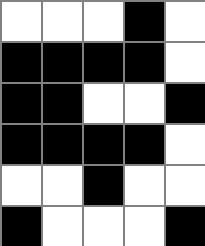[["white", "white", "white", "black", "white"], ["black", "black", "black", "black", "white"], ["black", "black", "white", "white", "black"], ["black", "black", "black", "black", "white"], ["white", "white", "black", "white", "white"], ["black", "white", "white", "white", "black"]]